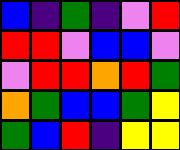[["blue", "indigo", "green", "indigo", "violet", "red"], ["red", "red", "violet", "blue", "blue", "violet"], ["violet", "red", "red", "orange", "red", "green"], ["orange", "green", "blue", "blue", "green", "yellow"], ["green", "blue", "red", "indigo", "yellow", "yellow"]]